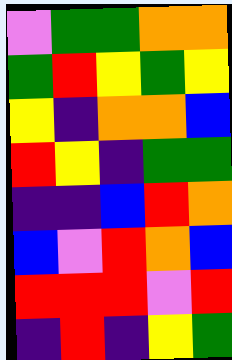[["violet", "green", "green", "orange", "orange"], ["green", "red", "yellow", "green", "yellow"], ["yellow", "indigo", "orange", "orange", "blue"], ["red", "yellow", "indigo", "green", "green"], ["indigo", "indigo", "blue", "red", "orange"], ["blue", "violet", "red", "orange", "blue"], ["red", "red", "red", "violet", "red"], ["indigo", "red", "indigo", "yellow", "green"]]